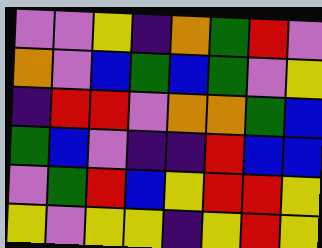[["violet", "violet", "yellow", "indigo", "orange", "green", "red", "violet"], ["orange", "violet", "blue", "green", "blue", "green", "violet", "yellow"], ["indigo", "red", "red", "violet", "orange", "orange", "green", "blue"], ["green", "blue", "violet", "indigo", "indigo", "red", "blue", "blue"], ["violet", "green", "red", "blue", "yellow", "red", "red", "yellow"], ["yellow", "violet", "yellow", "yellow", "indigo", "yellow", "red", "yellow"]]